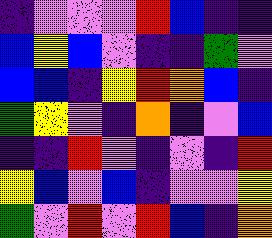[["indigo", "violet", "violet", "violet", "red", "blue", "indigo", "indigo"], ["blue", "yellow", "blue", "violet", "indigo", "indigo", "green", "violet"], ["blue", "blue", "indigo", "yellow", "red", "orange", "blue", "indigo"], ["green", "yellow", "violet", "indigo", "orange", "indigo", "violet", "blue"], ["indigo", "indigo", "red", "violet", "indigo", "violet", "indigo", "red"], ["yellow", "blue", "violet", "blue", "indigo", "violet", "violet", "yellow"], ["green", "violet", "red", "violet", "red", "blue", "indigo", "orange"]]